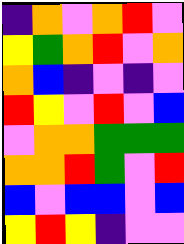[["indigo", "orange", "violet", "orange", "red", "violet"], ["yellow", "green", "orange", "red", "violet", "orange"], ["orange", "blue", "indigo", "violet", "indigo", "violet"], ["red", "yellow", "violet", "red", "violet", "blue"], ["violet", "orange", "orange", "green", "green", "green"], ["orange", "orange", "red", "green", "violet", "red"], ["blue", "violet", "blue", "blue", "violet", "blue"], ["yellow", "red", "yellow", "indigo", "violet", "violet"]]